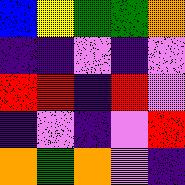[["blue", "yellow", "green", "green", "orange"], ["indigo", "indigo", "violet", "indigo", "violet"], ["red", "red", "indigo", "red", "violet"], ["indigo", "violet", "indigo", "violet", "red"], ["orange", "green", "orange", "violet", "indigo"]]